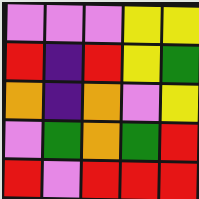[["violet", "violet", "violet", "yellow", "yellow"], ["red", "indigo", "red", "yellow", "green"], ["orange", "indigo", "orange", "violet", "yellow"], ["violet", "green", "orange", "green", "red"], ["red", "violet", "red", "red", "red"]]